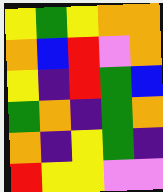[["yellow", "green", "yellow", "orange", "orange"], ["orange", "blue", "red", "violet", "orange"], ["yellow", "indigo", "red", "green", "blue"], ["green", "orange", "indigo", "green", "orange"], ["orange", "indigo", "yellow", "green", "indigo"], ["red", "yellow", "yellow", "violet", "violet"]]